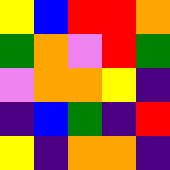[["yellow", "blue", "red", "red", "orange"], ["green", "orange", "violet", "red", "green"], ["violet", "orange", "orange", "yellow", "indigo"], ["indigo", "blue", "green", "indigo", "red"], ["yellow", "indigo", "orange", "orange", "indigo"]]